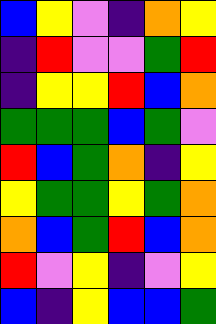[["blue", "yellow", "violet", "indigo", "orange", "yellow"], ["indigo", "red", "violet", "violet", "green", "red"], ["indigo", "yellow", "yellow", "red", "blue", "orange"], ["green", "green", "green", "blue", "green", "violet"], ["red", "blue", "green", "orange", "indigo", "yellow"], ["yellow", "green", "green", "yellow", "green", "orange"], ["orange", "blue", "green", "red", "blue", "orange"], ["red", "violet", "yellow", "indigo", "violet", "yellow"], ["blue", "indigo", "yellow", "blue", "blue", "green"]]